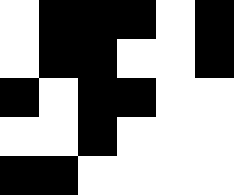[["white", "black", "black", "black", "white", "black"], ["white", "black", "black", "white", "white", "black"], ["black", "white", "black", "black", "white", "white"], ["white", "white", "black", "white", "white", "white"], ["black", "black", "white", "white", "white", "white"]]